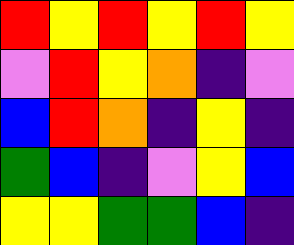[["red", "yellow", "red", "yellow", "red", "yellow"], ["violet", "red", "yellow", "orange", "indigo", "violet"], ["blue", "red", "orange", "indigo", "yellow", "indigo"], ["green", "blue", "indigo", "violet", "yellow", "blue"], ["yellow", "yellow", "green", "green", "blue", "indigo"]]